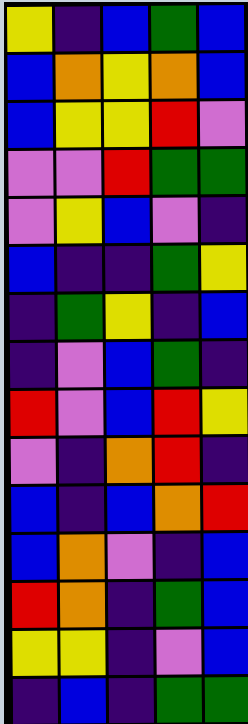[["yellow", "indigo", "blue", "green", "blue"], ["blue", "orange", "yellow", "orange", "blue"], ["blue", "yellow", "yellow", "red", "violet"], ["violet", "violet", "red", "green", "green"], ["violet", "yellow", "blue", "violet", "indigo"], ["blue", "indigo", "indigo", "green", "yellow"], ["indigo", "green", "yellow", "indigo", "blue"], ["indigo", "violet", "blue", "green", "indigo"], ["red", "violet", "blue", "red", "yellow"], ["violet", "indigo", "orange", "red", "indigo"], ["blue", "indigo", "blue", "orange", "red"], ["blue", "orange", "violet", "indigo", "blue"], ["red", "orange", "indigo", "green", "blue"], ["yellow", "yellow", "indigo", "violet", "blue"], ["indigo", "blue", "indigo", "green", "green"]]